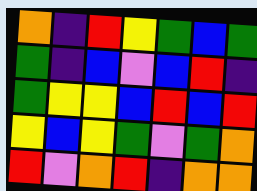[["orange", "indigo", "red", "yellow", "green", "blue", "green"], ["green", "indigo", "blue", "violet", "blue", "red", "indigo"], ["green", "yellow", "yellow", "blue", "red", "blue", "red"], ["yellow", "blue", "yellow", "green", "violet", "green", "orange"], ["red", "violet", "orange", "red", "indigo", "orange", "orange"]]